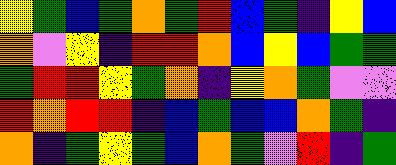[["yellow", "green", "blue", "green", "orange", "green", "red", "blue", "green", "indigo", "yellow", "blue"], ["orange", "violet", "yellow", "indigo", "red", "red", "orange", "blue", "yellow", "blue", "green", "green"], ["green", "red", "red", "yellow", "green", "orange", "indigo", "yellow", "orange", "green", "violet", "violet"], ["red", "orange", "red", "red", "indigo", "blue", "green", "blue", "blue", "orange", "green", "indigo"], ["orange", "indigo", "green", "yellow", "green", "blue", "orange", "green", "violet", "red", "indigo", "green"]]